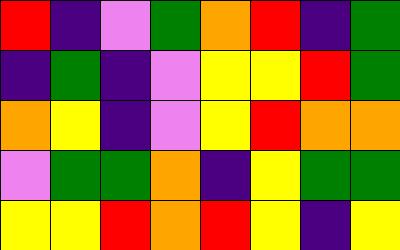[["red", "indigo", "violet", "green", "orange", "red", "indigo", "green"], ["indigo", "green", "indigo", "violet", "yellow", "yellow", "red", "green"], ["orange", "yellow", "indigo", "violet", "yellow", "red", "orange", "orange"], ["violet", "green", "green", "orange", "indigo", "yellow", "green", "green"], ["yellow", "yellow", "red", "orange", "red", "yellow", "indigo", "yellow"]]